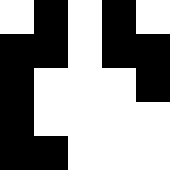[["white", "black", "white", "black", "white"], ["black", "black", "white", "black", "black"], ["black", "white", "white", "white", "black"], ["black", "white", "white", "white", "white"], ["black", "black", "white", "white", "white"]]